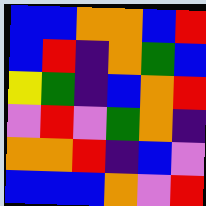[["blue", "blue", "orange", "orange", "blue", "red"], ["blue", "red", "indigo", "orange", "green", "blue"], ["yellow", "green", "indigo", "blue", "orange", "red"], ["violet", "red", "violet", "green", "orange", "indigo"], ["orange", "orange", "red", "indigo", "blue", "violet"], ["blue", "blue", "blue", "orange", "violet", "red"]]